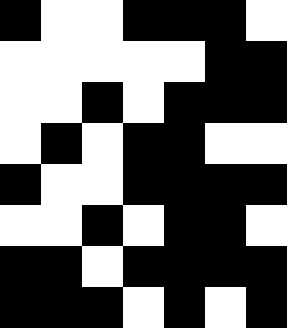[["black", "white", "white", "black", "black", "black", "white"], ["white", "white", "white", "white", "white", "black", "black"], ["white", "white", "black", "white", "black", "black", "black"], ["white", "black", "white", "black", "black", "white", "white"], ["black", "white", "white", "black", "black", "black", "black"], ["white", "white", "black", "white", "black", "black", "white"], ["black", "black", "white", "black", "black", "black", "black"], ["black", "black", "black", "white", "black", "white", "black"]]